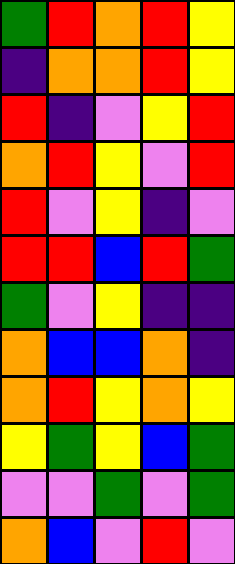[["green", "red", "orange", "red", "yellow"], ["indigo", "orange", "orange", "red", "yellow"], ["red", "indigo", "violet", "yellow", "red"], ["orange", "red", "yellow", "violet", "red"], ["red", "violet", "yellow", "indigo", "violet"], ["red", "red", "blue", "red", "green"], ["green", "violet", "yellow", "indigo", "indigo"], ["orange", "blue", "blue", "orange", "indigo"], ["orange", "red", "yellow", "orange", "yellow"], ["yellow", "green", "yellow", "blue", "green"], ["violet", "violet", "green", "violet", "green"], ["orange", "blue", "violet", "red", "violet"]]